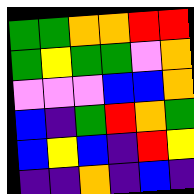[["green", "green", "orange", "orange", "red", "red"], ["green", "yellow", "green", "green", "violet", "orange"], ["violet", "violet", "violet", "blue", "blue", "orange"], ["blue", "indigo", "green", "red", "orange", "green"], ["blue", "yellow", "blue", "indigo", "red", "yellow"], ["indigo", "indigo", "orange", "indigo", "blue", "indigo"]]